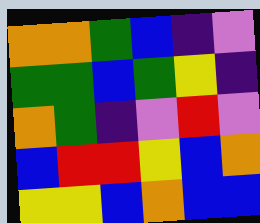[["orange", "orange", "green", "blue", "indigo", "violet"], ["green", "green", "blue", "green", "yellow", "indigo"], ["orange", "green", "indigo", "violet", "red", "violet"], ["blue", "red", "red", "yellow", "blue", "orange"], ["yellow", "yellow", "blue", "orange", "blue", "blue"]]